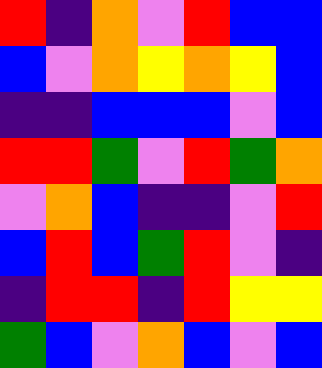[["red", "indigo", "orange", "violet", "red", "blue", "blue"], ["blue", "violet", "orange", "yellow", "orange", "yellow", "blue"], ["indigo", "indigo", "blue", "blue", "blue", "violet", "blue"], ["red", "red", "green", "violet", "red", "green", "orange"], ["violet", "orange", "blue", "indigo", "indigo", "violet", "red"], ["blue", "red", "blue", "green", "red", "violet", "indigo"], ["indigo", "red", "red", "indigo", "red", "yellow", "yellow"], ["green", "blue", "violet", "orange", "blue", "violet", "blue"]]